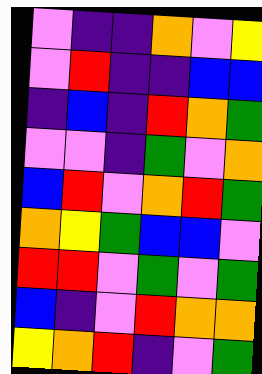[["violet", "indigo", "indigo", "orange", "violet", "yellow"], ["violet", "red", "indigo", "indigo", "blue", "blue"], ["indigo", "blue", "indigo", "red", "orange", "green"], ["violet", "violet", "indigo", "green", "violet", "orange"], ["blue", "red", "violet", "orange", "red", "green"], ["orange", "yellow", "green", "blue", "blue", "violet"], ["red", "red", "violet", "green", "violet", "green"], ["blue", "indigo", "violet", "red", "orange", "orange"], ["yellow", "orange", "red", "indigo", "violet", "green"]]